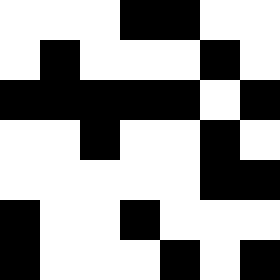[["white", "white", "white", "black", "black", "white", "white"], ["white", "black", "white", "white", "white", "black", "white"], ["black", "black", "black", "black", "black", "white", "black"], ["white", "white", "black", "white", "white", "black", "white"], ["white", "white", "white", "white", "white", "black", "black"], ["black", "white", "white", "black", "white", "white", "white"], ["black", "white", "white", "white", "black", "white", "black"]]